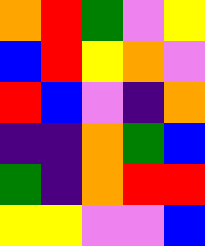[["orange", "red", "green", "violet", "yellow"], ["blue", "red", "yellow", "orange", "violet"], ["red", "blue", "violet", "indigo", "orange"], ["indigo", "indigo", "orange", "green", "blue"], ["green", "indigo", "orange", "red", "red"], ["yellow", "yellow", "violet", "violet", "blue"]]